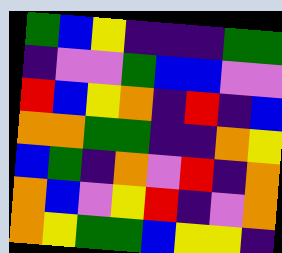[["green", "blue", "yellow", "indigo", "indigo", "indigo", "green", "green"], ["indigo", "violet", "violet", "green", "blue", "blue", "violet", "violet"], ["red", "blue", "yellow", "orange", "indigo", "red", "indigo", "blue"], ["orange", "orange", "green", "green", "indigo", "indigo", "orange", "yellow"], ["blue", "green", "indigo", "orange", "violet", "red", "indigo", "orange"], ["orange", "blue", "violet", "yellow", "red", "indigo", "violet", "orange"], ["orange", "yellow", "green", "green", "blue", "yellow", "yellow", "indigo"]]